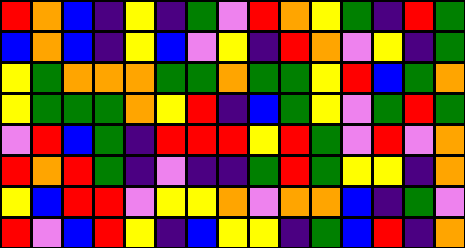[["red", "orange", "blue", "indigo", "yellow", "indigo", "green", "violet", "red", "orange", "yellow", "green", "indigo", "red", "green"], ["blue", "orange", "blue", "indigo", "yellow", "blue", "violet", "yellow", "indigo", "red", "orange", "violet", "yellow", "indigo", "green"], ["yellow", "green", "orange", "orange", "orange", "green", "green", "orange", "green", "green", "yellow", "red", "blue", "green", "orange"], ["yellow", "green", "green", "green", "orange", "yellow", "red", "indigo", "blue", "green", "yellow", "violet", "green", "red", "green"], ["violet", "red", "blue", "green", "indigo", "red", "red", "red", "yellow", "red", "green", "violet", "red", "violet", "orange"], ["red", "orange", "red", "green", "indigo", "violet", "indigo", "indigo", "green", "red", "green", "yellow", "yellow", "indigo", "orange"], ["yellow", "blue", "red", "red", "violet", "yellow", "yellow", "orange", "violet", "orange", "orange", "blue", "indigo", "green", "violet"], ["red", "violet", "blue", "red", "yellow", "indigo", "blue", "yellow", "yellow", "indigo", "green", "blue", "red", "indigo", "orange"]]